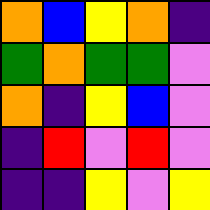[["orange", "blue", "yellow", "orange", "indigo"], ["green", "orange", "green", "green", "violet"], ["orange", "indigo", "yellow", "blue", "violet"], ["indigo", "red", "violet", "red", "violet"], ["indigo", "indigo", "yellow", "violet", "yellow"]]